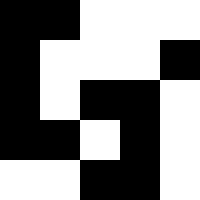[["black", "black", "white", "white", "white"], ["black", "white", "white", "white", "black"], ["black", "white", "black", "black", "white"], ["black", "black", "white", "black", "white"], ["white", "white", "black", "black", "white"]]